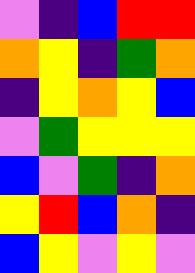[["violet", "indigo", "blue", "red", "red"], ["orange", "yellow", "indigo", "green", "orange"], ["indigo", "yellow", "orange", "yellow", "blue"], ["violet", "green", "yellow", "yellow", "yellow"], ["blue", "violet", "green", "indigo", "orange"], ["yellow", "red", "blue", "orange", "indigo"], ["blue", "yellow", "violet", "yellow", "violet"]]